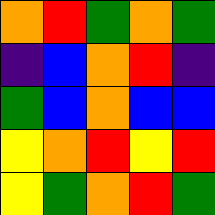[["orange", "red", "green", "orange", "green"], ["indigo", "blue", "orange", "red", "indigo"], ["green", "blue", "orange", "blue", "blue"], ["yellow", "orange", "red", "yellow", "red"], ["yellow", "green", "orange", "red", "green"]]